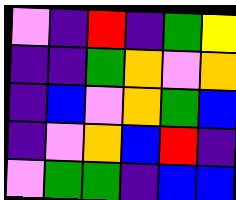[["violet", "indigo", "red", "indigo", "green", "yellow"], ["indigo", "indigo", "green", "orange", "violet", "orange"], ["indigo", "blue", "violet", "orange", "green", "blue"], ["indigo", "violet", "orange", "blue", "red", "indigo"], ["violet", "green", "green", "indigo", "blue", "blue"]]